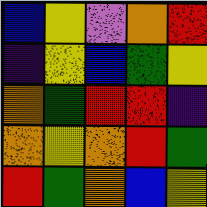[["blue", "yellow", "violet", "orange", "red"], ["indigo", "yellow", "blue", "green", "yellow"], ["orange", "green", "red", "red", "indigo"], ["orange", "yellow", "orange", "red", "green"], ["red", "green", "orange", "blue", "yellow"]]